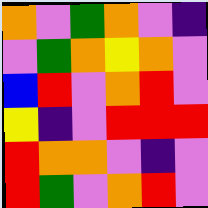[["orange", "violet", "green", "orange", "violet", "indigo"], ["violet", "green", "orange", "yellow", "orange", "violet"], ["blue", "red", "violet", "orange", "red", "violet"], ["yellow", "indigo", "violet", "red", "red", "red"], ["red", "orange", "orange", "violet", "indigo", "violet"], ["red", "green", "violet", "orange", "red", "violet"]]